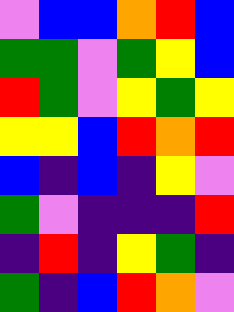[["violet", "blue", "blue", "orange", "red", "blue"], ["green", "green", "violet", "green", "yellow", "blue"], ["red", "green", "violet", "yellow", "green", "yellow"], ["yellow", "yellow", "blue", "red", "orange", "red"], ["blue", "indigo", "blue", "indigo", "yellow", "violet"], ["green", "violet", "indigo", "indigo", "indigo", "red"], ["indigo", "red", "indigo", "yellow", "green", "indigo"], ["green", "indigo", "blue", "red", "orange", "violet"]]